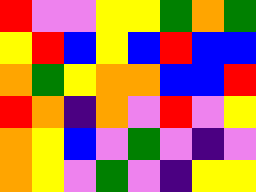[["red", "violet", "violet", "yellow", "yellow", "green", "orange", "green"], ["yellow", "red", "blue", "yellow", "blue", "red", "blue", "blue"], ["orange", "green", "yellow", "orange", "orange", "blue", "blue", "red"], ["red", "orange", "indigo", "orange", "violet", "red", "violet", "yellow"], ["orange", "yellow", "blue", "violet", "green", "violet", "indigo", "violet"], ["orange", "yellow", "violet", "green", "violet", "indigo", "yellow", "yellow"]]